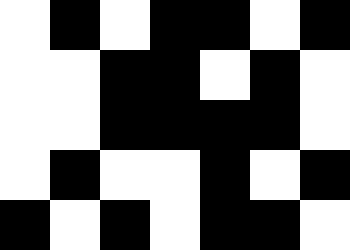[["white", "black", "white", "black", "black", "white", "black"], ["white", "white", "black", "black", "white", "black", "white"], ["white", "white", "black", "black", "black", "black", "white"], ["white", "black", "white", "white", "black", "white", "black"], ["black", "white", "black", "white", "black", "black", "white"]]